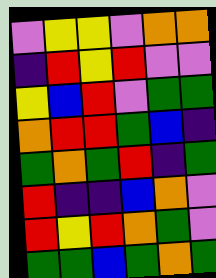[["violet", "yellow", "yellow", "violet", "orange", "orange"], ["indigo", "red", "yellow", "red", "violet", "violet"], ["yellow", "blue", "red", "violet", "green", "green"], ["orange", "red", "red", "green", "blue", "indigo"], ["green", "orange", "green", "red", "indigo", "green"], ["red", "indigo", "indigo", "blue", "orange", "violet"], ["red", "yellow", "red", "orange", "green", "violet"], ["green", "green", "blue", "green", "orange", "green"]]